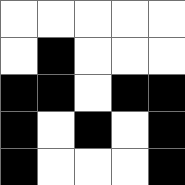[["white", "white", "white", "white", "white"], ["white", "black", "white", "white", "white"], ["black", "black", "white", "black", "black"], ["black", "white", "black", "white", "black"], ["black", "white", "white", "white", "black"]]